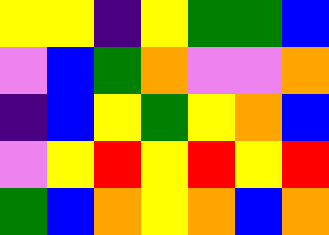[["yellow", "yellow", "indigo", "yellow", "green", "green", "blue"], ["violet", "blue", "green", "orange", "violet", "violet", "orange"], ["indigo", "blue", "yellow", "green", "yellow", "orange", "blue"], ["violet", "yellow", "red", "yellow", "red", "yellow", "red"], ["green", "blue", "orange", "yellow", "orange", "blue", "orange"]]